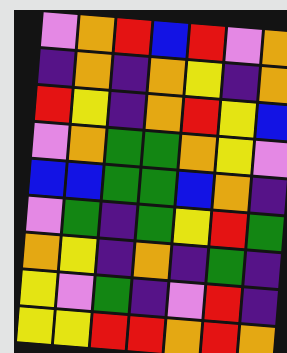[["violet", "orange", "red", "blue", "red", "violet", "orange"], ["indigo", "orange", "indigo", "orange", "yellow", "indigo", "orange"], ["red", "yellow", "indigo", "orange", "red", "yellow", "blue"], ["violet", "orange", "green", "green", "orange", "yellow", "violet"], ["blue", "blue", "green", "green", "blue", "orange", "indigo"], ["violet", "green", "indigo", "green", "yellow", "red", "green"], ["orange", "yellow", "indigo", "orange", "indigo", "green", "indigo"], ["yellow", "violet", "green", "indigo", "violet", "red", "indigo"], ["yellow", "yellow", "red", "red", "orange", "red", "orange"]]